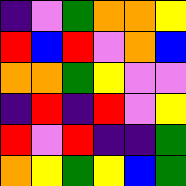[["indigo", "violet", "green", "orange", "orange", "yellow"], ["red", "blue", "red", "violet", "orange", "blue"], ["orange", "orange", "green", "yellow", "violet", "violet"], ["indigo", "red", "indigo", "red", "violet", "yellow"], ["red", "violet", "red", "indigo", "indigo", "green"], ["orange", "yellow", "green", "yellow", "blue", "green"]]